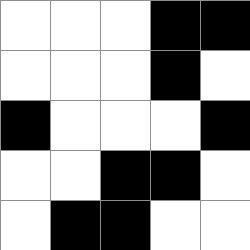[["white", "white", "white", "black", "black"], ["white", "white", "white", "black", "white"], ["black", "white", "white", "white", "black"], ["white", "white", "black", "black", "white"], ["white", "black", "black", "white", "white"]]